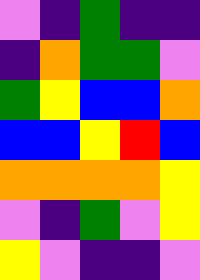[["violet", "indigo", "green", "indigo", "indigo"], ["indigo", "orange", "green", "green", "violet"], ["green", "yellow", "blue", "blue", "orange"], ["blue", "blue", "yellow", "red", "blue"], ["orange", "orange", "orange", "orange", "yellow"], ["violet", "indigo", "green", "violet", "yellow"], ["yellow", "violet", "indigo", "indigo", "violet"]]